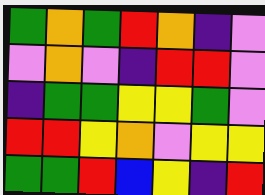[["green", "orange", "green", "red", "orange", "indigo", "violet"], ["violet", "orange", "violet", "indigo", "red", "red", "violet"], ["indigo", "green", "green", "yellow", "yellow", "green", "violet"], ["red", "red", "yellow", "orange", "violet", "yellow", "yellow"], ["green", "green", "red", "blue", "yellow", "indigo", "red"]]